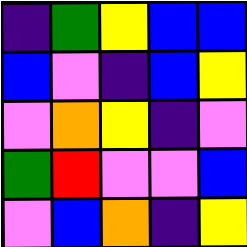[["indigo", "green", "yellow", "blue", "blue"], ["blue", "violet", "indigo", "blue", "yellow"], ["violet", "orange", "yellow", "indigo", "violet"], ["green", "red", "violet", "violet", "blue"], ["violet", "blue", "orange", "indigo", "yellow"]]